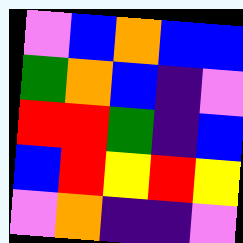[["violet", "blue", "orange", "blue", "blue"], ["green", "orange", "blue", "indigo", "violet"], ["red", "red", "green", "indigo", "blue"], ["blue", "red", "yellow", "red", "yellow"], ["violet", "orange", "indigo", "indigo", "violet"]]